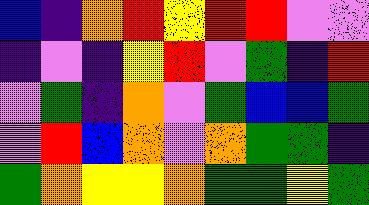[["blue", "indigo", "orange", "red", "yellow", "red", "red", "violet", "violet"], ["indigo", "violet", "indigo", "yellow", "red", "violet", "green", "indigo", "red"], ["violet", "green", "indigo", "orange", "violet", "green", "blue", "blue", "green"], ["violet", "red", "blue", "orange", "violet", "orange", "green", "green", "indigo"], ["green", "orange", "yellow", "yellow", "orange", "green", "green", "yellow", "green"]]